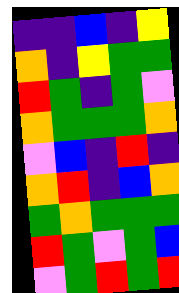[["indigo", "indigo", "blue", "indigo", "yellow"], ["orange", "indigo", "yellow", "green", "green"], ["red", "green", "indigo", "green", "violet"], ["orange", "green", "green", "green", "orange"], ["violet", "blue", "indigo", "red", "indigo"], ["orange", "red", "indigo", "blue", "orange"], ["green", "orange", "green", "green", "green"], ["red", "green", "violet", "green", "blue"], ["violet", "green", "red", "green", "red"]]